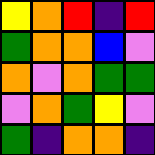[["yellow", "orange", "red", "indigo", "red"], ["green", "orange", "orange", "blue", "violet"], ["orange", "violet", "orange", "green", "green"], ["violet", "orange", "green", "yellow", "violet"], ["green", "indigo", "orange", "orange", "indigo"]]